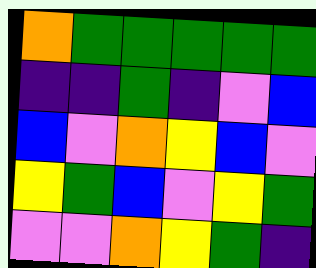[["orange", "green", "green", "green", "green", "green"], ["indigo", "indigo", "green", "indigo", "violet", "blue"], ["blue", "violet", "orange", "yellow", "blue", "violet"], ["yellow", "green", "blue", "violet", "yellow", "green"], ["violet", "violet", "orange", "yellow", "green", "indigo"]]